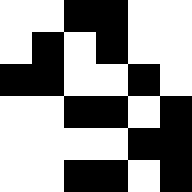[["white", "white", "black", "black", "white", "white"], ["white", "black", "white", "black", "white", "white"], ["black", "black", "white", "white", "black", "white"], ["white", "white", "black", "black", "white", "black"], ["white", "white", "white", "white", "black", "black"], ["white", "white", "black", "black", "white", "black"]]